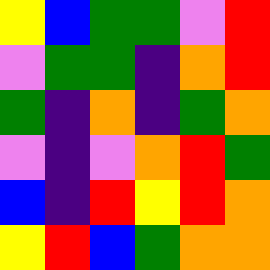[["yellow", "blue", "green", "green", "violet", "red"], ["violet", "green", "green", "indigo", "orange", "red"], ["green", "indigo", "orange", "indigo", "green", "orange"], ["violet", "indigo", "violet", "orange", "red", "green"], ["blue", "indigo", "red", "yellow", "red", "orange"], ["yellow", "red", "blue", "green", "orange", "orange"]]